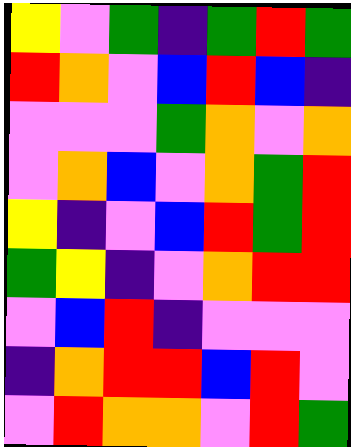[["yellow", "violet", "green", "indigo", "green", "red", "green"], ["red", "orange", "violet", "blue", "red", "blue", "indigo"], ["violet", "violet", "violet", "green", "orange", "violet", "orange"], ["violet", "orange", "blue", "violet", "orange", "green", "red"], ["yellow", "indigo", "violet", "blue", "red", "green", "red"], ["green", "yellow", "indigo", "violet", "orange", "red", "red"], ["violet", "blue", "red", "indigo", "violet", "violet", "violet"], ["indigo", "orange", "red", "red", "blue", "red", "violet"], ["violet", "red", "orange", "orange", "violet", "red", "green"]]